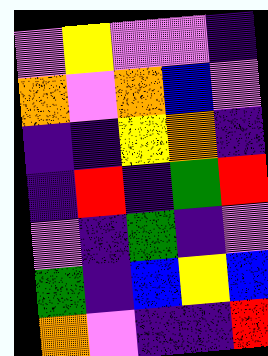[["violet", "yellow", "violet", "violet", "indigo"], ["orange", "violet", "orange", "blue", "violet"], ["indigo", "indigo", "yellow", "orange", "indigo"], ["indigo", "red", "indigo", "green", "red"], ["violet", "indigo", "green", "indigo", "violet"], ["green", "indigo", "blue", "yellow", "blue"], ["orange", "violet", "indigo", "indigo", "red"]]